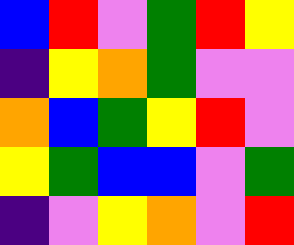[["blue", "red", "violet", "green", "red", "yellow"], ["indigo", "yellow", "orange", "green", "violet", "violet"], ["orange", "blue", "green", "yellow", "red", "violet"], ["yellow", "green", "blue", "blue", "violet", "green"], ["indigo", "violet", "yellow", "orange", "violet", "red"]]